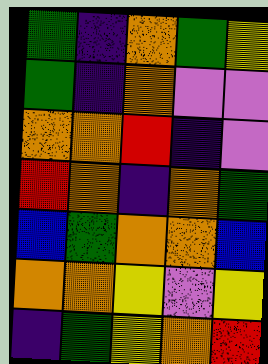[["green", "indigo", "orange", "green", "yellow"], ["green", "indigo", "orange", "violet", "violet"], ["orange", "orange", "red", "indigo", "violet"], ["red", "orange", "indigo", "orange", "green"], ["blue", "green", "orange", "orange", "blue"], ["orange", "orange", "yellow", "violet", "yellow"], ["indigo", "green", "yellow", "orange", "red"]]